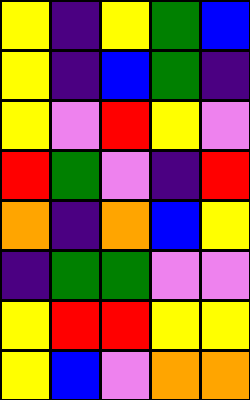[["yellow", "indigo", "yellow", "green", "blue"], ["yellow", "indigo", "blue", "green", "indigo"], ["yellow", "violet", "red", "yellow", "violet"], ["red", "green", "violet", "indigo", "red"], ["orange", "indigo", "orange", "blue", "yellow"], ["indigo", "green", "green", "violet", "violet"], ["yellow", "red", "red", "yellow", "yellow"], ["yellow", "blue", "violet", "orange", "orange"]]